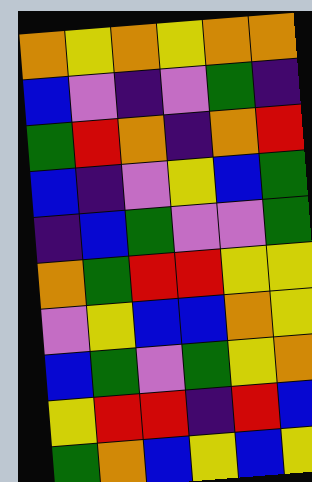[["orange", "yellow", "orange", "yellow", "orange", "orange"], ["blue", "violet", "indigo", "violet", "green", "indigo"], ["green", "red", "orange", "indigo", "orange", "red"], ["blue", "indigo", "violet", "yellow", "blue", "green"], ["indigo", "blue", "green", "violet", "violet", "green"], ["orange", "green", "red", "red", "yellow", "yellow"], ["violet", "yellow", "blue", "blue", "orange", "yellow"], ["blue", "green", "violet", "green", "yellow", "orange"], ["yellow", "red", "red", "indigo", "red", "blue"], ["green", "orange", "blue", "yellow", "blue", "yellow"]]